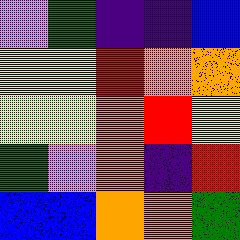[["violet", "green", "indigo", "indigo", "blue"], ["yellow", "yellow", "red", "orange", "orange"], ["yellow", "yellow", "orange", "red", "yellow"], ["green", "violet", "orange", "indigo", "red"], ["blue", "blue", "orange", "orange", "green"]]